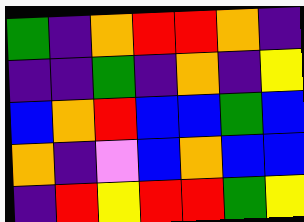[["green", "indigo", "orange", "red", "red", "orange", "indigo"], ["indigo", "indigo", "green", "indigo", "orange", "indigo", "yellow"], ["blue", "orange", "red", "blue", "blue", "green", "blue"], ["orange", "indigo", "violet", "blue", "orange", "blue", "blue"], ["indigo", "red", "yellow", "red", "red", "green", "yellow"]]